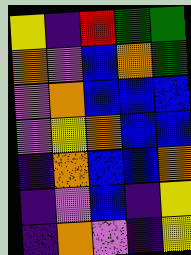[["yellow", "indigo", "red", "green", "green"], ["orange", "violet", "blue", "orange", "green"], ["violet", "orange", "blue", "blue", "blue"], ["violet", "yellow", "orange", "blue", "blue"], ["indigo", "orange", "blue", "blue", "orange"], ["indigo", "violet", "blue", "indigo", "yellow"], ["indigo", "orange", "violet", "indigo", "yellow"]]